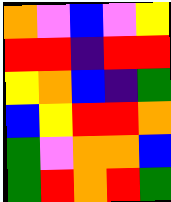[["orange", "violet", "blue", "violet", "yellow"], ["red", "red", "indigo", "red", "red"], ["yellow", "orange", "blue", "indigo", "green"], ["blue", "yellow", "red", "red", "orange"], ["green", "violet", "orange", "orange", "blue"], ["green", "red", "orange", "red", "green"]]